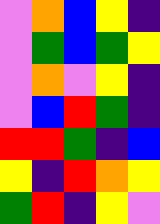[["violet", "orange", "blue", "yellow", "indigo"], ["violet", "green", "blue", "green", "yellow"], ["violet", "orange", "violet", "yellow", "indigo"], ["violet", "blue", "red", "green", "indigo"], ["red", "red", "green", "indigo", "blue"], ["yellow", "indigo", "red", "orange", "yellow"], ["green", "red", "indigo", "yellow", "violet"]]